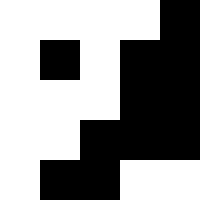[["white", "white", "white", "white", "black"], ["white", "black", "white", "black", "black"], ["white", "white", "white", "black", "black"], ["white", "white", "black", "black", "black"], ["white", "black", "black", "white", "white"]]